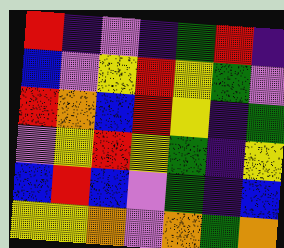[["red", "indigo", "violet", "indigo", "green", "red", "indigo"], ["blue", "violet", "yellow", "red", "yellow", "green", "violet"], ["red", "orange", "blue", "red", "yellow", "indigo", "green"], ["violet", "yellow", "red", "yellow", "green", "indigo", "yellow"], ["blue", "red", "blue", "violet", "green", "indigo", "blue"], ["yellow", "yellow", "orange", "violet", "orange", "green", "orange"]]